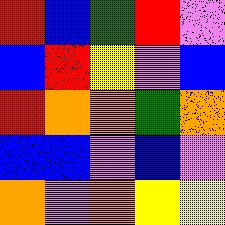[["red", "blue", "green", "red", "violet"], ["blue", "red", "yellow", "violet", "blue"], ["red", "orange", "orange", "green", "orange"], ["blue", "blue", "violet", "blue", "violet"], ["orange", "violet", "orange", "yellow", "yellow"]]